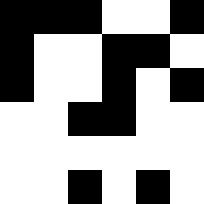[["black", "black", "black", "white", "white", "black"], ["black", "white", "white", "black", "black", "white"], ["black", "white", "white", "black", "white", "black"], ["white", "white", "black", "black", "white", "white"], ["white", "white", "white", "white", "white", "white"], ["white", "white", "black", "white", "black", "white"]]